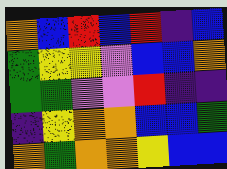[["orange", "blue", "red", "blue", "red", "indigo", "blue"], ["green", "yellow", "yellow", "violet", "blue", "blue", "orange"], ["green", "green", "violet", "violet", "red", "indigo", "indigo"], ["indigo", "yellow", "orange", "orange", "blue", "blue", "green"], ["orange", "green", "orange", "orange", "yellow", "blue", "blue"]]